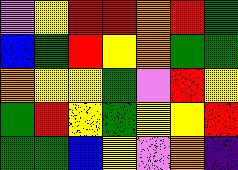[["violet", "yellow", "red", "red", "orange", "red", "green"], ["blue", "green", "red", "yellow", "orange", "green", "green"], ["orange", "yellow", "yellow", "green", "violet", "red", "yellow"], ["green", "red", "yellow", "green", "yellow", "yellow", "red"], ["green", "green", "blue", "yellow", "violet", "orange", "indigo"]]